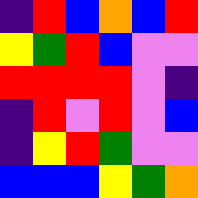[["indigo", "red", "blue", "orange", "blue", "red"], ["yellow", "green", "red", "blue", "violet", "violet"], ["red", "red", "red", "red", "violet", "indigo"], ["indigo", "red", "violet", "red", "violet", "blue"], ["indigo", "yellow", "red", "green", "violet", "violet"], ["blue", "blue", "blue", "yellow", "green", "orange"]]